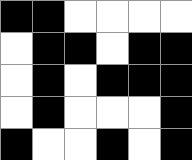[["black", "black", "white", "white", "white", "white"], ["white", "black", "black", "white", "black", "black"], ["white", "black", "white", "black", "black", "black"], ["white", "black", "white", "white", "white", "black"], ["black", "white", "white", "black", "white", "black"]]